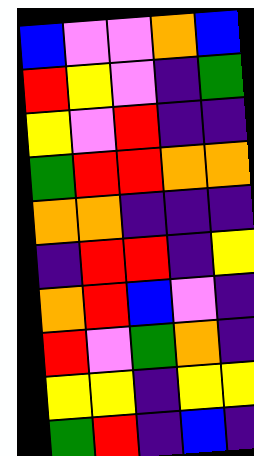[["blue", "violet", "violet", "orange", "blue"], ["red", "yellow", "violet", "indigo", "green"], ["yellow", "violet", "red", "indigo", "indigo"], ["green", "red", "red", "orange", "orange"], ["orange", "orange", "indigo", "indigo", "indigo"], ["indigo", "red", "red", "indigo", "yellow"], ["orange", "red", "blue", "violet", "indigo"], ["red", "violet", "green", "orange", "indigo"], ["yellow", "yellow", "indigo", "yellow", "yellow"], ["green", "red", "indigo", "blue", "indigo"]]